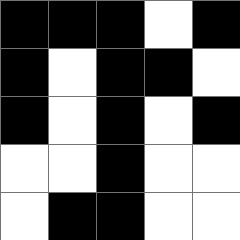[["black", "black", "black", "white", "black"], ["black", "white", "black", "black", "white"], ["black", "white", "black", "white", "black"], ["white", "white", "black", "white", "white"], ["white", "black", "black", "white", "white"]]